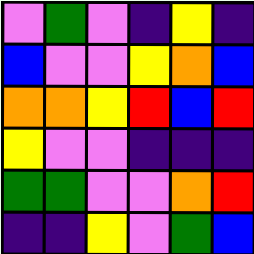[["violet", "green", "violet", "indigo", "yellow", "indigo"], ["blue", "violet", "violet", "yellow", "orange", "blue"], ["orange", "orange", "yellow", "red", "blue", "red"], ["yellow", "violet", "violet", "indigo", "indigo", "indigo"], ["green", "green", "violet", "violet", "orange", "red"], ["indigo", "indigo", "yellow", "violet", "green", "blue"]]